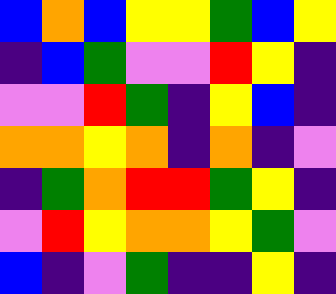[["blue", "orange", "blue", "yellow", "yellow", "green", "blue", "yellow"], ["indigo", "blue", "green", "violet", "violet", "red", "yellow", "indigo"], ["violet", "violet", "red", "green", "indigo", "yellow", "blue", "indigo"], ["orange", "orange", "yellow", "orange", "indigo", "orange", "indigo", "violet"], ["indigo", "green", "orange", "red", "red", "green", "yellow", "indigo"], ["violet", "red", "yellow", "orange", "orange", "yellow", "green", "violet"], ["blue", "indigo", "violet", "green", "indigo", "indigo", "yellow", "indigo"]]